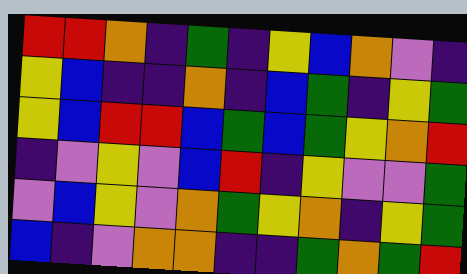[["red", "red", "orange", "indigo", "green", "indigo", "yellow", "blue", "orange", "violet", "indigo"], ["yellow", "blue", "indigo", "indigo", "orange", "indigo", "blue", "green", "indigo", "yellow", "green"], ["yellow", "blue", "red", "red", "blue", "green", "blue", "green", "yellow", "orange", "red"], ["indigo", "violet", "yellow", "violet", "blue", "red", "indigo", "yellow", "violet", "violet", "green"], ["violet", "blue", "yellow", "violet", "orange", "green", "yellow", "orange", "indigo", "yellow", "green"], ["blue", "indigo", "violet", "orange", "orange", "indigo", "indigo", "green", "orange", "green", "red"]]